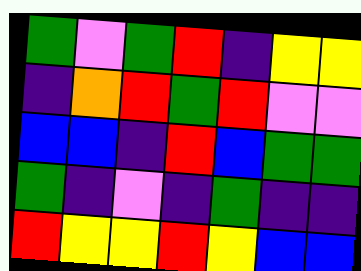[["green", "violet", "green", "red", "indigo", "yellow", "yellow"], ["indigo", "orange", "red", "green", "red", "violet", "violet"], ["blue", "blue", "indigo", "red", "blue", "green", "green"], ["green", "indigo", "violet", "indigo", "green", "indigo", "indigo"], ["red", "yellow", "yellow", "red", "yellow", "blue", "blue"]]